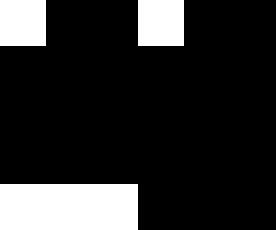[["white", "black", "black", "white", "black", "black"], ["black", "black", "black", "black", "black", "black"], ["black", "black", "black", "black", "black", "black"], ["black", "black", "black", "black", "black", "black"], ["white", "white", "white", "black", "black", "black"]]